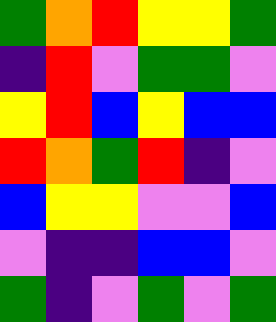[["green", "orange", "red", "yellow", "yellow", "green"], ["indigo", "red", "violet", "green", "green", "violet"], ["yellow", "red", "blue", "yellow", "blue", "blue"], ["red", "orange", "green", "red", "indigo", "violet"], ["blue", "yellow", "yellow", "violet", "violet", "blue"], ["violet", "indigo", "indigo", "blue", "blue", "violet"], ["green", "indigo", "violet", "green", "violet", "green"]]